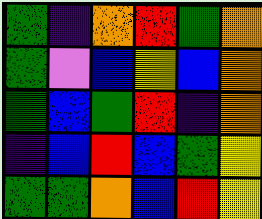[["green", "indigo", "orange", "red", "green", "orange"], ["green", "violet", "blue", "yellow", "blue", "orange"], ["green", "blue", "green", "red", "indigo", "orange"], ["indigo", "blue", "red", "blue", "green", "yellow"], ["green", "green", "orange", "blue", "red", "yellow"]]